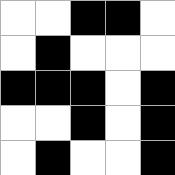[["white", "white", "black", "black", "white"], ["white", "black", "white", "white", "white"], ["black", "black", "black", "white", "black"], ["white", "white", "black", "white", "black"], ["white", "black", "white", "white", "black"]]